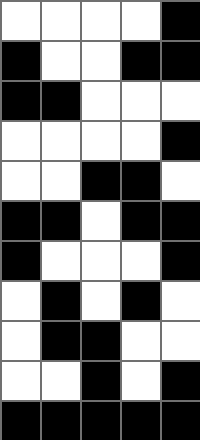[["white", "white", "white", "white", "black"], ["black", "white", "white", "black", "black"], ["black", "black", "white", "white", "white"], ["white", "white", "white", "white", "black"], ["white", "white", "black", "black", "white"], ["black", "black", "white", "black", "black"], ["black", "white", "white", "white", "black"], ["white", "black", "white", "black", "white"], ["white", "black", "black", "white", "white"], ["white", "white", "black", "white", "black"], ["black", "black", "black", "black", "black"]]